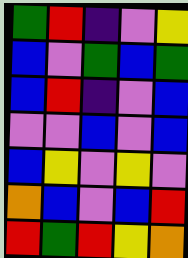[["green", "red", "indigo", "violet", "yellow"], ["blue", "violet", "green", "blue", "green"], ["blue", "red", "indigo", "violet", "blue"], ["violet", "violet", "blue", "violet", "blue"], ["blue", "yellow", "violet", "yellow", "violet"], ["orange", "blue", "violet", "blue", "red"], ["red", "green", "red", "yellow", "orange"]]